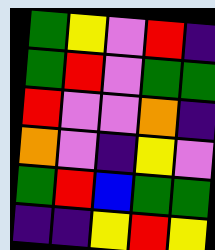[["green", "yellow", "violet", "red", "indigo"], ["green", "red", "violet", "green", "green"], ["red", "violet", "violet", "orange", "indigo"], ["orange", "violet", "indigo", "yellow", "violet"], ["green", "red", "blue", "green", "green"], ["indigo", "indigo", "yellow", "red", "yellow"]]